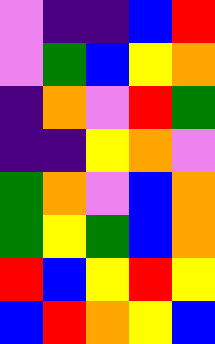[["violet", "indigo", "indigo", "blue", "red"], ["violet", "green", "blue", "yellow", "orange"], ["indigo", "orange", "violet", "red", "green"], ["indigo", "indigo", "yellow", "orange", "violet"], ["green", "orange", "violet", "blue", "orange"], ["green", "yellow", "green", "blue", "orange"], ["red", "blue", "yellow", "red", "yellow"], ["blue", "red", "orange", "yellow", "blue"]]